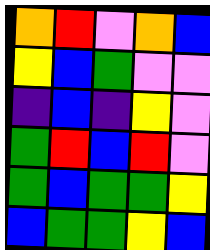[["orange", "red", "violet", "orange", "blue"], ["yellow", "blue", "green", "violet", "violet"], ["indigo", "blue", "indigo", "yellow", "violet"], ["green", "red", "blue", "red", "violet"], ["green", "blue", "green", "green", "yellow"], ["blue", "green", "green", "yellow", "blue"]]